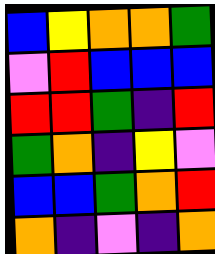[["blue", "yellow", "orange", "orange", "green"], ["violet", "red", "blue", "blue", "blue"], ["red", "red", "green", "indigo", "red"], ["green", "orange", "indigo", "yellow", "violet"], ["blue", "blue", "green", "orange", "red"], ["orange", "indigo", "violet", "indigo", "orange"]]